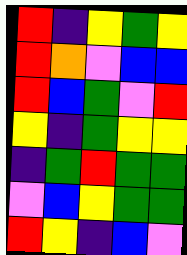[["red", "indigo", "yellow", "green", "yellow"], ["red", "orange", "violet", "blue", "blue"], ["red", "blue", "green", "violet", "red"], ["yellow", "indigo", "green", "yellow", "yellow"], ["indigo", "green", "red", "green", "green"], ["violet", "blue", "yellow", "green", "green"], ["red", "yellow", "indigo", "blue", "violet"]]